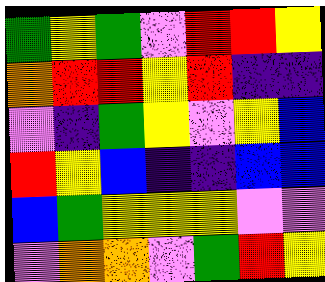[["green", "yellow", "green", "violet", "red", "red", "yellow"], ["orange", "red", "red", "yellow", "red", "indigo", "indigo"], ["violet", "indigo", "green", "yellow", "violet", "yellow", "blue"], ["red", "yellow", "blue", "indigo", "indigo", "blue", "blue"], ["blue", "green", "yellow", "yellow", "yellow", "violet", "violet"], ["violet", "orange", "orange", "violet", "green", "red", "yellow"]]